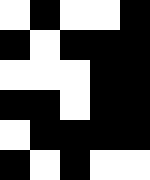[["white", "black", "white", "white", "black"], ["black", "white", "black", "black", "black"], ["white", "white", "white", "black", "black"], ["black", "black", "white", "black", "black"], ["white", "black", "black", "black", "black"], ["black", "white", "black", "white", "white"]]